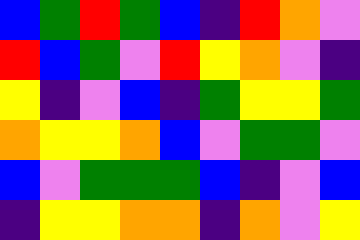[["blue", "green", "red", "green", "blue", "indigo", "red", "orange", "violet"], ["red", "blue", "green", "violet", "red", "yellow", "orange", "violet", "indigo"], ["yellow", "indigo", "violet", "blue", "indigo", "green", "yellow", "yellow", "green"], ["orange", "yellow", "yellow", "orange", "blue", "violet", "green", "green", "violet"], ["blue", "violet", "green", "green", "green", "blue", "indigo", "violet", "blue"], ["indigo", "yellow", "yellow", "orange", "orange", "indigo", "orange", "violet", "yellow"]]